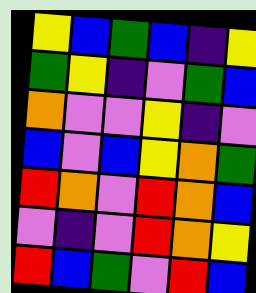[["yellow", "blue", "green", "blue", "indigo", "yellow"], ["green", "yellow", "indigo", "violet", "green", "blue"], ["orange", "violet", "violet", "yellow", "indigo", "violet"], ["blue", "violet", "blue", "yellow", "orange", "green"], ["red", "orange", "violet", "red", "orange", "blue"], ["violet", "indigo", "violet", "red", "orange", "yellow"], ["red", "blue", "green", "violet", "red", "blue"]]